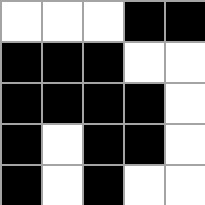[["white", "white", "white", "black", "black"], ["black", "black", "black", "white", "white"], ["black", "black", "black", "black", "white"], ["black", "white", "black", "black", "white"], ["black", "white", "black", "white", "white"]]